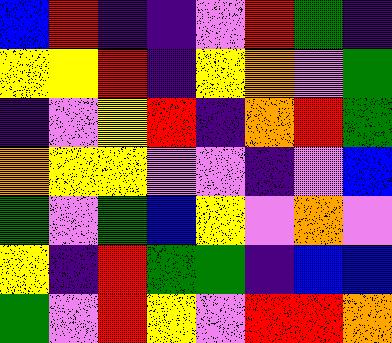[["blue", "red", "indigo", "indigo", "violet", "red", "green", "indigo"], ["yellow", "yellow", "red", "indigo", "yellow", "orange", "violet", "green"], ["indigo", "violet", "yellow", "red", "indigo", "orange", "red", "green"], ["orange", "yellow", "yellow", "violet", "violet", "indigo", "violet", "blue"], ["green", "violet", "green", "blue", "yellow", "violet", "orange", "violet"], ["yellow", "indigo", "red", "green", "green", "indigo", "blue", "blue"], ["green", "violet", "red", "yellow", "violet", "red", "red", "orange"]]